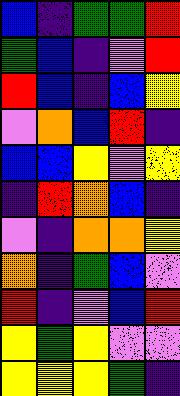[["blue", "indigo", "green", "green", "red"], ["green", "blue", "indigo", "violet", "red"], ["red", "blue", "indigo", "blue", "yellow"], ["violet", "orange", "blue", "red", "indigo"], ["blue", "blue", "yellow", "violet", "yellow"], ["indigo", "red", "orange", "blue", "indigo"], ["violet", "indigo", "orange", "orange", "yellow"], ["orange", "indigo", "green", "blue", "violet"], ["red", "indigo", "violet", "blue", "red"], ["yellow", "green", "yellow", "violet", "violet"], ["yellow", "yellow", "yellow", "green", "indigo"]]